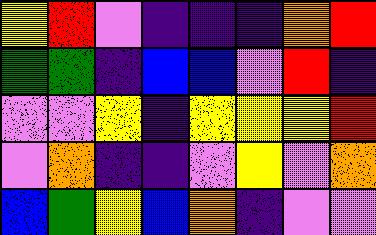[["yellow", "red", "violet", "indigo", "indigo", "indigo", "orange", "red"], ["green", "green", "indigo", "blue", "blue", "violet", "red", "indigo"], ["violet", "violet", "yellow", "indigo", "yellow", "yellow", "yellow", "red"], ["violet", "orange", "indigo", "indigo", "violet", "yellow", "violet", "orange"], ["blue", "green", "yellow", "blue", "orange", "indigo", "violet", "violet"]]